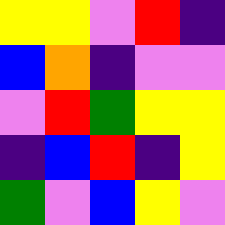[["yellow", "yellow", "violet", "red", "indigo"], ["blue", "orange", "indigo", "violet", "violet"], ["violet", "red", "green", "yellow", "yellow"], ["indigo", "blue", "red", "indigo", "yellow"], ["green", "violet", "blue", "yellow", "violet"]]